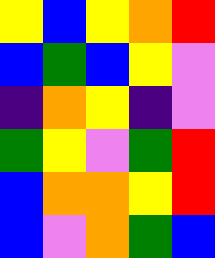[["yellow", "blue", "yellow", "orange", "red"], ["blue", "green", "blue", "yellow", "violet"], ["indigo", "orange", "yellow", "indigo", "violet"], ["green", "yellow", "violet", "green", "red"], ["blue", "orange", "orange", "yellow", "red"], ["blue", "violet", "orange", "green", "blue"]]